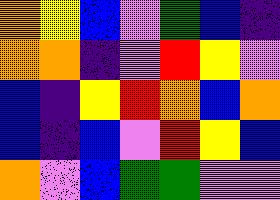[["orange", "yellow", "blue", "violet", "green", "blue", "indigo"], ["orange", "orange", "indigo", "violet", "red", "yellow", "violet"], ["blue", "indigo", "yellow", "red", "orange", "blue", "orange"], ["blue", "indigo", "blue", "violet", "red", "yellow", "blue"], ["orange", "violet", "blue", "green", "green", "violet", "violet"]]